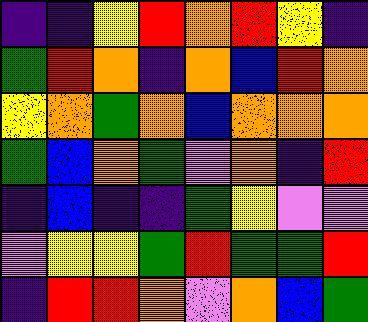[["indigo", "indigo", "yellow", "red", "orange", "red", "yellow", "indigo"], ["green", "red", "orange", "indigo", "orange", "blue", "red", "orange"], ["yellow", "orange", "green", "orange", "blue", "orange", "orange", "orange"], ["green", "blue", "orange", "green", "violet", "orange", "indigo", "red"], ["indigo", "blue", "indigo", "indigo", "green", "yellow", "violet", "violet"], ["violet", "yellow", "yellow", "green", "red", "green", "green", "red"], ["indigo", "red", "red", "orange", "violet", "orange", "blue", "green"]]